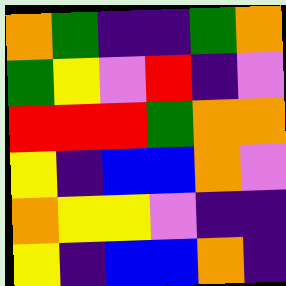[["orange", "green", "indigo", "indigo", "green", "orange"], ["green", "yellow", "violet", "red", "indigo", "violet"], ["red", "red", "red", "green", "orange", "orange"], ["yellow", "indigo", "blue", "blue", "orange", "violet"], ["orange", "yellow", "yellow", "violet", "indigo", "indigo"], ["yellow", "indigo", "blue", "blue", "orange", "indigo"]]